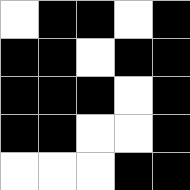[["white", "black", "black", "white", "black"], ["black", "black", "white", "black", "black"], ["black", "black", "black", "white", "black"], ["black", "black", "white", "white", "black"], ["white", "white", "white", "black", "black"]]